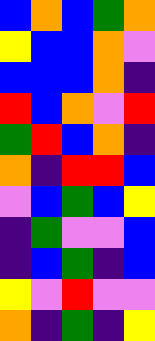[["blue", "orange", "blue", "green", "orange"], ["yellow", "blue", "blue", "orange", "violet"], ["blue", "blue", "blue", "orange", "indigo"], ["red", "blue", "orange", "violet", "red"], ["green", "red", "blue", "orange", "indigo"], ["orange", "indigo", "red", "red", "blue"], ["violet", "blue", "green", "blue", "yellow"], ["indigo", "green", "violet", "violet", "blue"], ["indigo", "blue", "green", "indigo", "blue"], ["yellow", "violet", "red", "violet", "violet"], ["orange", "indigo", "green", "indigo", "yellow"]]